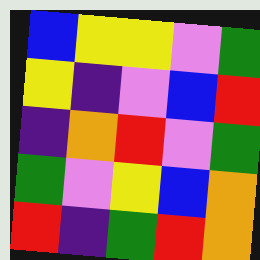[["blue", "yellow", "yellow", "violet", "green"], ["yellow", "indigo", "violet", "blue", "red"], ["indigo", "orange", "red", "violet", "green"], ["green", "violet", "yellow", "blue", "orange"], ["red", "indigo", "green", "red", "orange"]]